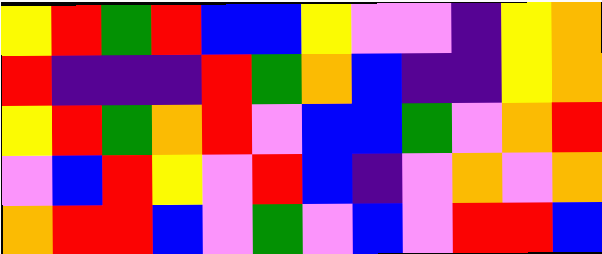[["yellow", "red", "green", "red", "blue", "blue", "yellow", "violet", "violet", "indigo", "yellow", "orange"], ["red", "indigo", "indigo", "indigo", "red", "green", "orange", "blue", "indigo", "indigo", "yellow", "orange"], ["yellow", "red", "green", "orange", "red", "violet", "blue", "blue", "green", "violet", "orange", "red"], ["violet", "blue", "red", "yellow", "violet", "red", "blue", "indigo", "violet", "orange", "violet", "orange"], ["orange", "red", "red", "blue", "violet", "green", "violet", "blue", "violet", "red", "red", "blue"]]